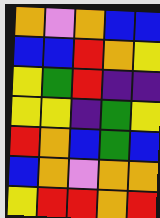[["orange", "violet", "orange", "blue", "blue"], ["blue", "blue", "red", "orange", "yellow"], ["yellow", "green", "red", "indigo", "indigo"], ["yellow", "yellow", "indigo", "green", "yellow"], ["red", "orange", "blue", "green", "blue"], ["blue", "orange", "violet", "orange", "orange"], ["yellow", "red", "red", "orange", "red"]]